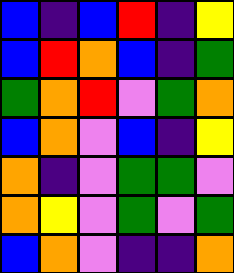[["blue", "indigo", "blue", "red", "indigo", "yellow"], ["blue", "red", "orange", "blue", "indigo", "green"], ["green", "orange", "red", "violet", "green", "orange"], ["blue", "orange", "violet", "blue", "indigo", "yellow"], ["orange", "indigo", "violet", "green", "green", "violet"], ["orange", "yellow", "violet", "green", "violet", "green"], ["blue", "orange", "violet", "indigo", "indigo", "orange"]]